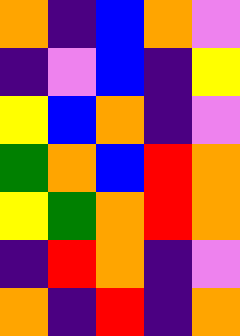[["orange", "indigo", "blue", "orange", "violet"], ["indigo", "violet", "blue", "indigo", "yellow"], ["yellow", "blue", "orange", "indigo", "violet"], ["green", "orange", "blue", "red", "orange"], ["yellow", "green", "orange", "red", "orange"], ["indigo", "red", "orange", "indigo", "violet"], ["orange", "indigo", "red", "indigo", "orange"]]